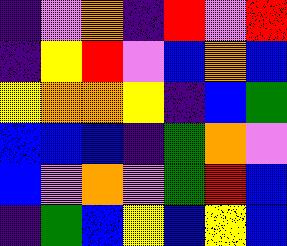[["indigo", "violet", "orange", "indigo", "red", "violet", "red"], ["indigo", "yellow", "red", "violet", "blue", "orange", "blue"], ["yellow", "orange", "orange", "yellow", "indigo", "blue", "green"], ["blue", "blue", "blue", "indigo", "green", "orange", "violet"], ["blue", "violet", "orange", "violet", "green", "red", "blue"], ["indigo", "green", "blue", "yellow", "blue", "yellow", "blue"]]